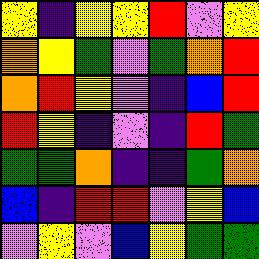[["yellow", "indigo", "yellow", "yellow", "red", "violet", "yellow"], ["orange", "yellow", "green", "violet", "green", "orange", "red"], ["orange", "red", "yellow", "violet", "indigo", "blue", "red"], ["red", "yellow", "indigo", "violet", "indigo", "red", "green"], ["green", "green", "orange", "indigo", "indigo", "green", "orange"], ["blue", "indigo", "red", "red", "violet", "yellow", "blue"], ["violet", "yellow", "violet", "blue", "yellow", "green", "green"]]